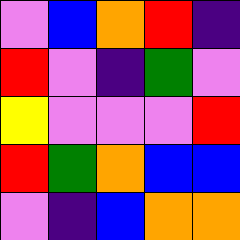[["violet", "blue", "orange", "red", "indigo"], ["red", "violet", "indigo", "green", "violet"], ["yellow", "violet", "violet", "violet", "red"], ["red", "green", "orange", "blue", "blue"], ["violet", "indigo", "blue", "orange", "orange"]]